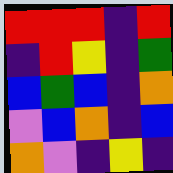[["red", "red", "red", "indigo", "red"], ["indigo", "red", "yellow", "indigo", "green"], ["blue", "green", "blue", "indigo", "orange"], ["violet", "blue", "orange", "indigo", "blue"], ["orange", "violet", "indigo", "yellow", "indigo"]]